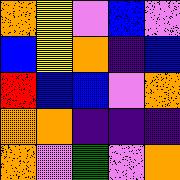[["orange", "yellow", "violet", "blue", "violet"], ["blue", "yellow", "orange", "indigo", "blue"], ["red", "blue", "blue", "violet", "orange"], ["orange", "orange", "indigo", "indigo", "indigo"], ["orange", "violet", "green", "violet", "orange"]]